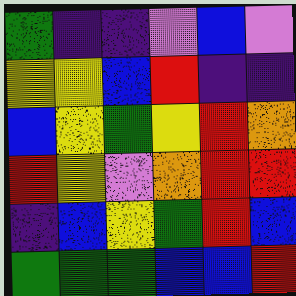[["green", "indigo", "indigo", "violet", "blue", "violet"], ["yellow", "yellow", "blue", "red", "indigo", "indigo"], ["blue", "yellow", "green", "yellow", "red", "orange"], ["red", "yellow", "violet", "orange", "red", "red"], ["indigo", "blue", "yellow", "green", "red", "blue"], ["green", "green", "green", "blue", "blue", "red"]]